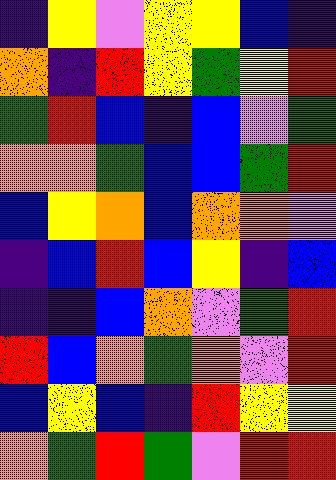[["indigo", "yellow", "violet", "yellow", "yellow", "blue", "indigo"], ["orange", "indigo", "red", "yellow", "green", "yellow", "red"], ["green", "red", "blue", "indigo", "blue", "violet", "green"], ["orange", "orange", "green", "blue", "blue", "green", "red"], ["blue", "yellow", "orange", "blue", "orange", "orange", "violet"], ["indigo", "blue", "red", "blue", "yellow", "indigo", "blue"], ["indigo", "indigo", "blue", "orange", "violet", "green", "red"], ["red", "blue", "orange", "green", "orange", "violet", "red"], ["blue", "yellow", "blue", "indigo", "red", "yellow", "yellow"], ["orange", "green", "red", "green", "violet", "red", "red"]]